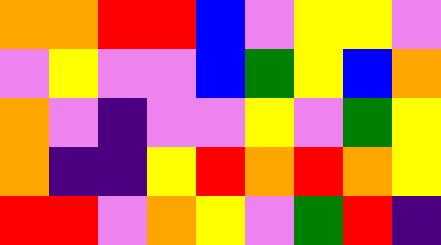[["orange", "orange", "red", "red", "blue", "violet", "yellow", "yellow", "violet"], ["violet", "yellow", "violet", "violet", "blue", "green", "yellow", "blue", "orange"], ["orange", "violet", "indigo", "violet", "violet", "yellow", "violet", "green", "yellow"], ["orange", "indigo", "indigo", "yellow", "red", "orange", "red", "orange", "yellow"], ["red", "red", "violet", "orange", "yellow", "violet", "green", "red", "indigo"]]